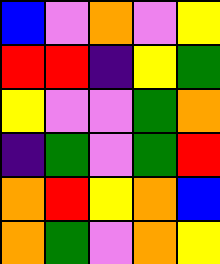[["blue", "violet", "orange", "violet", "yellow"], ["red", "red", "indigo", "yellow", "green"], ["yellow", "violet", "violet", "green", "orange"], ["indigo", "green", "violet", "green", "red"], ["orange", "red", "yellow", "orange", "blue"], ["orange", "green", "violet", "orange", "yellow"]]